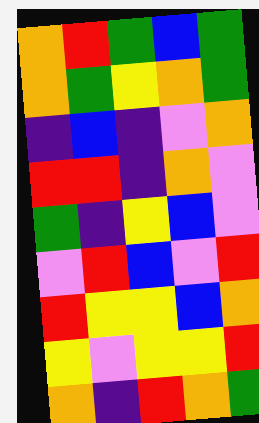[["orange", "red", "green", "blue", "green"], ["orange", "green", "yellow", "orange", "green"], ["indigo", "blue", "indigo", "violet", "orange"], ["red", "red", "indigo", "orange", "violet"], ["green", "indigo", "yellow", "blue", "violet"], ["violet", "red", "blue", "violet", "red"], ["red", "yellow", "yellow", "blue", "orange"], ["yellow", "violet", "yellow", "yellow", "red"], ["orange", "indigo", "red", "orange", "green"]]